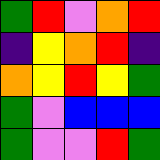[["green", "red", "violet", "orange", "red"], ["indigo", "yellow", "orange", "red", "indigo"], ["orange", "yellow", "red", "yellow", "green"], ["green", "violet", "blue", "blue", "blue"], ["green", "violet", "violet", "red", "green"]]